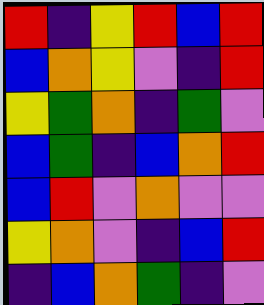[["red", "indigo", "yellow", "red", "blue", "red"], ["blue", "orange", "yellow", "violet", "indigo", "red"], ["yellow", "green", "orange", "indigo", "green", "violet"], ["blue", "green", "indigo", "blue", "orange", "red"], ["blue", "red", "violet", "orange", "violet", "violet"], ["yellow", "orange", "violet", "indigo", "blue", "red"], ["indigo", "blue", "orange", "green", "indigo", "violet"]]